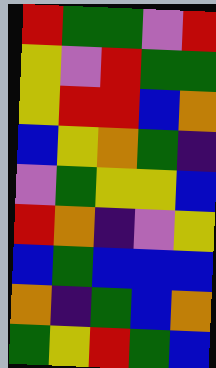[["red", "green", "green", "violet", "red"], ["yellow", "violet", "red", "green", "green"], ["yellow", "red", "red", "blue", "orange"], ["blue", "yellow", "orange", "green", "indigo"], ["violet", "green", "yellow", "yellow", "blue"], ["red", "orange", "indigo", "violet", "yellow"], ["blue", "green", "blue", "blue", "blue"], ["orange", "indigo", "green", "blue", "orange"], ["green", "yellow", "red", "green", "blue"]]